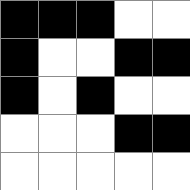[["black", "black", "black", "white", "white"], ["black", "white", "white", "black", "black"], ["black", "white", "black", "white", "white"], ["white", "white", "white", "black", "black"], ["white", "white", "white", "white", "white"]]